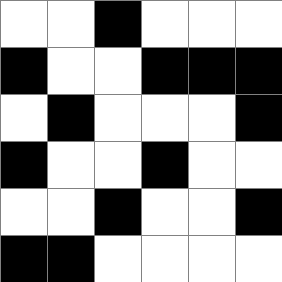[["white", "white", "black", "white", "white", "white"], ["black", "white", "white", "black", "black", "black"], ["white", "black", "white", "white", "white", "black"], ["black", "white", "white", "black", "white", "white"], ["white", "white", "black", "white", "white", "black"], ["black", "black", "white", "white", "white", "white"]]